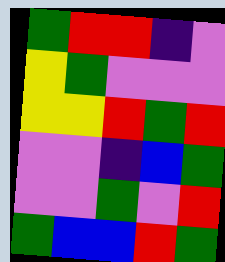[["green", "red", "red", "indigo", "violet"], ["yellow", "green", "violet", "violet", "violet"], ["yellow", "yellow", "red", "green", "red"], ["violet", "violet", "indigo", "blue", "green"], ["violet", "violet", "green", "violet", "red"], ["green", "blue", "blue", "red", "green"]]